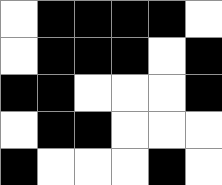[["white", "black", "black", "black", "black", "white"], ["white", "black", "black", "black", "white", "black"], ["black", "black", "white", "white", "white", "black"], ["white", "black", "black", "white", "white", "white"], ["black", "white", "white", "white", "black", "white"]]